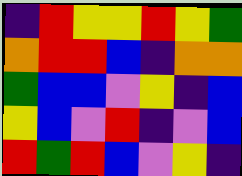[["indigo", "red", "yellow", "yellow", "red", "yellow", "green"], ["orange", "red", "red", "blue", "indigo", "orange", "orange"], ["green", "blue", "blue", "violet", "yellow", "indigo", "blue"], ["yellow", "blue", "violet", "red", "indigo", "violet", "blue"], ["red", "green", "red", "blue", "violet", "yellow", "indigo"]]